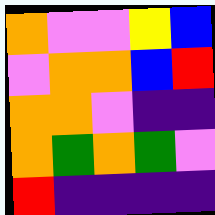[["orange", "violet", "violet", "yellow", "blue"], ["violet", "orange", "orange", "blue", "red"], ["orange", "orange", "violet", "indigo", "indigo"], ["orange", "green", "orange", "green", "violet"], ["red", "indigo", "indigo", "indigo", "indigo"]]